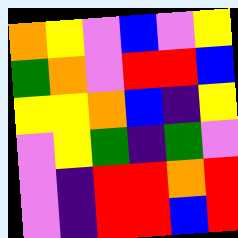[["orange", "yellow", "violet", "blue", "violet", "yellow"], ["green", "orange", "violet", "red", "red", "blue"], ["yellow", "yellow", "orange", "blue", "indigo", "yellow"], ["violet", "yellow", "green", "indigo", "green", "violet"], ["violet", "indigo", "red", "red", "orange", "red"], ["violet", "indigo", "red", "red", "blue", "red"]]